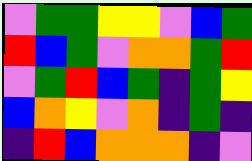[["violet", "green", "green", "yellow", "yellow", "violet", "blue", "green"], ["red", "blue", "green", "violet", "orange", "orange", "green", "red"], ["violet", "green", "red", "blue", "green", "indigo", "green", "yellow"], ["blue", "orange", "yellow", "violet", "orange", "indigo", "green", "indigo"], ["indigo", "red", "blue", "orange", "orange", "orange", "indigo", "violet"]]